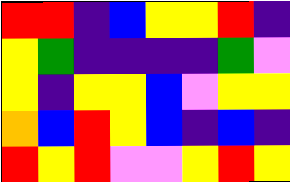[["red", "red", "indigo", "blue", "yellow", "yellow", "red", "indigo"], ["yellow", "green", "indigo", "indigo", "indigo", "indigo", "green", "violet"], ["yellow", "indigo", "yellow", "yellow", "blue", "violet", "yellow", "yellow"], ["orange", "blue", "red", "yellow", "blue", "indigo", "blue", "indigo"], ["red", "yellow", "red", "violet", "violet", "yellow", "red", "yellow"]]